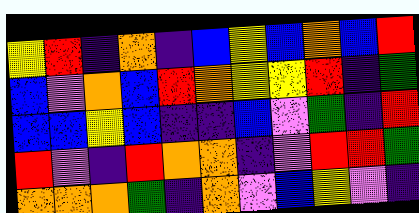[["yellow", "red", "indigo", "orange", "indigo", "blue", "yellow", "blue", "orange", "blue", "red"], ["blue", "violet", "orange", "blue", "red", "orange", "yellow", "yellow", "red", "indigo", "green"], ["blue", "blue", "yellow", "blue", "indigo", "indigo", "blue", "violet", "green", "indigo", "red"], ["red", "violet", "indigo", "red", "orange", "orange", "indigo", "violet", "red", "red", "green"], ["orange", "orange", "orange", "green", "indigo", "orange", "violet", "blue", "yellow", "violet", "indigo"]]